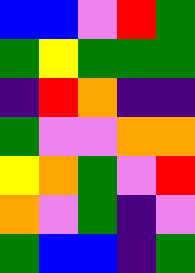[["blue", "blue", "violet", "red", "green"], ["green", "yellow", "green", "green", "green"], ["indigo", "red", "orange", "indigo", "indigo"], ["green", "violet", "violet", "orange", "orange"], ["yellow", "orange", "green", "violet", "red"], ["orange", "violet", "green", "indigo", "violet"], ["green", "blue", "blue", "indigo", "green"]]